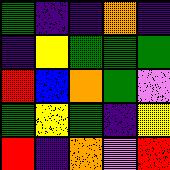[["green", "indigo", "indigo", "orange", "indigo"], ["indigo", "yellow", "green", "green", "green"], ["red", "blue", "orange", "green", "violet"], ["green", "yellow", "green", "indigo", "yellow"], ["red", "indigo", "orange", "violet", "red"]]